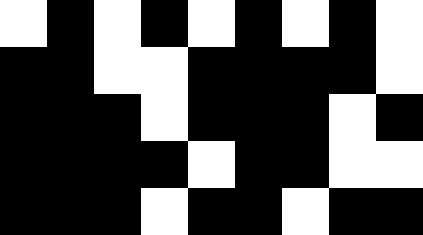[["white", "black", "white", "black", "white", "black", "white", "black", "white"], ["black", "black", "white", "white", "black", "black", "black", "black", "white"], ["black", "black", "black", "white", "black", "black", "black", "white", "black"], ["black", "black", "black", "black", "white", "black", "black", "white", "white"], ["black", "black", "black", "white", "black", "black", "white", "black", "black"]]